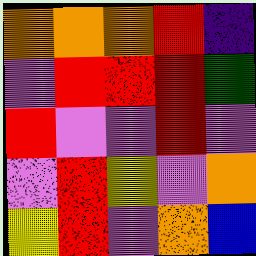[["orange", "orange", "orange", "red", "indigo"], ["violet", "red", "red", "red", "green"], ["red", "violet", "violet", "red", "violet"], ["violet", "red", "yellow", "violet", "orange"], ["yellow", "red", "violet", "orange", "blue"]]